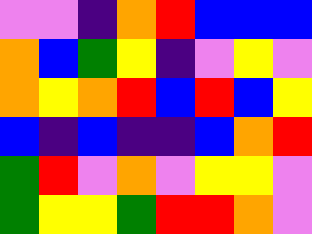[["violet", "violet", "indigo", "orange", "red", "blue", "blue", "blue"], ["orange", "blue", "green", "yellow", "indigo", "violet", "yellow", "violet"], ["orange", "yellow", "orange", "red", "blue", "red", "blue", "yellow"], ["blue", "indigo", "blue", "indigo", "indigo", "blue", "orange", "red"], ["green", "red", "violet", "orange", "violet", "yellow", "yellow", "violet"], ["green", "yellow", "yellow", "green", "red", "red", "orange", "violet"]]